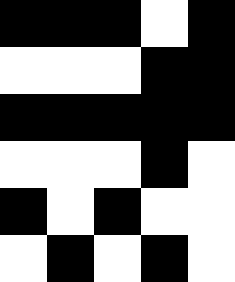[["black", "black", "black", "white", "black"], ["white", "white", "white", "black", "black"], ["black", "black", "black", "black", "black"], ["white", "white", "white", "black", "white"], ["black", "white", "black", "white", "white"], ["white", "black", "white", "black", "white"]]